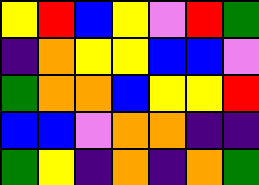[["yellow", "red", "blue", "yellow", "violet", "red", "green"], ["indigo", "orange", "yellow", "yellow", "blue", "blue", "violet"], ["green", "orange", "orange", "blue", "yellow", "yellow", "red"], ["blue", "blue", "violet", "orange", "orange", "indigo", "indigo"], ["green", "yellow", "indigo", "orange", "indigo", "orange", "green"]]